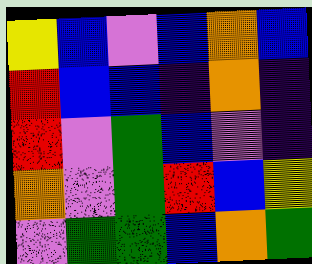[["yellow", "blue", "violet", "blue", "orange", "blue"], ["red", "blue", "blue", "indigo", "orange", "indigo"], ["red", "violet", "green", "blue", "violet", "indigo"], ["orange", "violet", "green", "red", "blue", "yellow"], ["violet", "green", "green", "blue", "orange", "green"]]